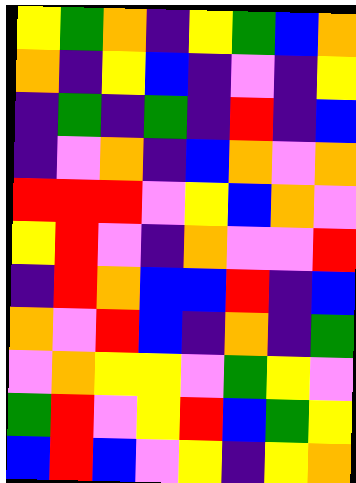[["yellow", "green", "orange", "indigo", "yellow", "green", "blue", "orange"], ["orange", "indigo", "yellow", "blue", "indigo", "violet", "indigo", "yellow"], ["indigo", "green", "indigo", "green", "indigo", "red", "indigo", "blue"], ["indigo", "violet", "orange", "indigo", "blue", "orange", "violet", "orange"], ["red", "red", "red", "violet", "yellow", "blue", "orange", "violet"], ["yellow", "red", "violet", "indigo", "orange", "violet", "violet", "red"], ["indigo", "red", "orange", "blue", "blue", "red", "indigo", "blue"], ["orange", "violet", "red", "blue", "indigo", "orange", "indigo", "green"], ["violet", "orange", "yellow", "yellow", "violet", "green", "yellow", "violet"], ["green", "red", "violet", "yellow", "red", "blue", "green", "yellow"], ["blue", "red", "blue", "violet", "yellow", "indigo", "yellow", "orange"]]